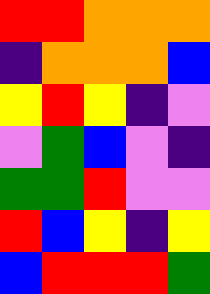[["red", "red", "orange", "orange", "orange"], ["indigo", "orange", "orange", "orange", "blue"], ["yellow", "red", "yellow", "indigo", "violet"], ["violet", "green", "blue", "violet", "indigo"], ["green", "green", "red", "violet", "violet"], ["red", "blue", "yellow", "indigo", "yellow"], ["blue", "red", "red", "red", "green"]]